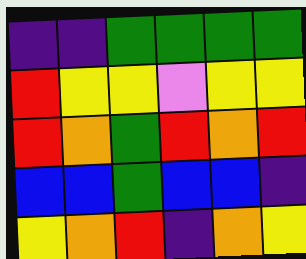[["indigo", "indigo", "green", "green", "green", "green"], ["red", "yellow", "yellow", "violet", "yellow", "yellow"], ["red", "orange", "green", "red", "orange", "red"], ["blue", "blue", "green", "blue", "blue", "indigo"], ["yellow", "orange", "red", "indigo", "orange", "yellow"]]